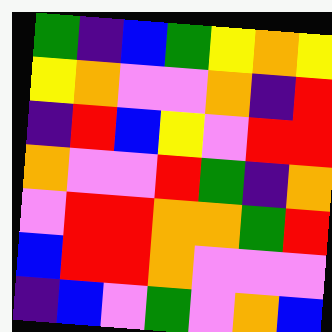[["green", "indigo", "blue", "green", "yellow", "orange", "yellow"], ["yellow", "orange", "violet", "violet", "orange", "indigo", "red"], ["indigo", "red", "blue", "yellow", "violet", "red", "red"], ["orange", "violet", "violet", "red", "green", "indigo", "orange"], ["violet", "red", "red", "orange", "orange", "green", "red"], ["blue", "red", "red", "orange", "violet", "violet", "violet"], ["indigo", "blue", "violet", "green", "violet", "orange", "blue"]]